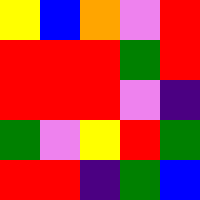[["yellow", "blue", "orange", "violet", "red"], ["red", "red", "red", "green", "red"], ["red", "red", "red", "violet", "indigo"], ["green", "violet", "yellow", "red", "green"], ["red", "red", "indigo", "green", "blue"]]